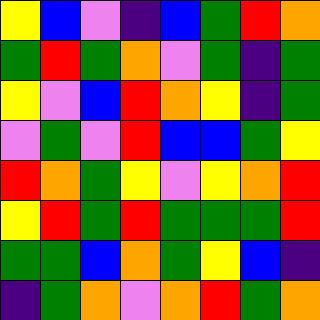[["yellow", "blue", "violet", "indigo", "blue", "green", "red", "orange"], ["green", "red", "green", "orange", "violet", "green", "indigo", "green"], ["yellow", "violet", "blue", "red", "orange", "yellow", "indigo", "green"], ["violet", "green", "violet", "red", "blue", "blue", "green", "yellow"], ["red", "orange", "green", "yellow", "violet", "yellow", "orange", "red"], ["yellow", "red", "green", "red", "green", "green", "green", "red"], ["green", "green", "blue", "orange", "green", "yellow", "blue", "indigo"], ["indigo", "green", "orange", "violet", "orange", "red", "green", "orange"]]